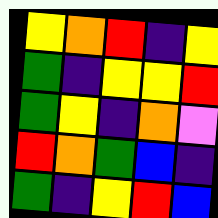[["yellow", "orange", "red", "indigo", "yellow"], ["green", "indigo", "yellow", "yellow", "red"], ["green", "yellow", "indigo", "orange", "violet"], ["red", "orange", "green", "blue", "indigo"], ["green", "indigo", "yellow", "red", "blue"]]